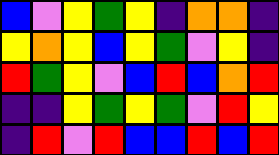[["blue", "violet", "yellow", "green", "yellow", "indigo", "orange", "orange", "indigo"], ["yellow", "orange", "yellow", "blue", "yellow", "green", "violet", "yellow", "indigo"], ["red", "green", "yellow", "violet", "blue", "red", "blue", "orange", "red"], ["indigo", "indigo", "yellow", "green", "yellow", "green", "violet", "red", "yellow"], ["indigo", "red", "violet", "red", "blue", "blue", "red", "blue", "red"]]